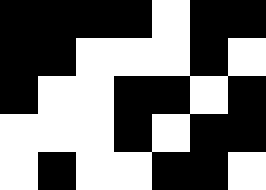[["black", "black", "black", "black", "white", "black", "black"], ["black", "black", "white", "white", "white", "black", "white"], ["black", "white", "white", "black", "black", "white", "black"], ["white", "white", "white", "black", "white", "black", "black"], ["white", "black", "white", "white", "black", "black", "white"]]